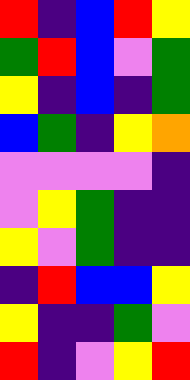[["red", "indigo", "blue", "red", "yellow"], ["green", "red", "blue", "violet", "green"], ["yellow", "indigo", "blue", "indigo", "green"], ["blue", "green", "indigo", "yellow", "orange"], ["violet", "violet", "violet", "violet", "indigo"], ["violet", "yellow", "green", "indigo", "indigo"], ["yellow", "violet", "green", "indigo", "indigo"], ["indigo", "red", "blue", "blue", "yellow"], ["yellow", "indigo", "indigo", "green", "violet"], ["red", "indigo", "violet", "yellow", "red"]]